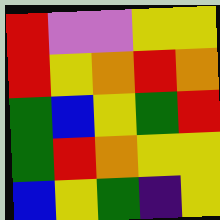[["red", "violet", "violet", "yellow", "yellow"], ["red", "yellow", "orange", "red", "orange"], ["green", "blue", "yellow", "green", "red"], ["green", "red", "orange", "yellow", "yellow"], ["blue", "yellow", "green", "indigo", "yellow"]]